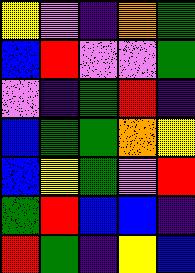[["yellow", "violet", "indigo", "orange", "green"], ["blue", "red", "violet", "violet", "green"], ["violet", "indigo", "green", "red", "indigo"], ["blue", "green", "green", "orange", "yellow"], ["blue", "yellow", "green", "violet", "red"], ["green", "red", "blue", "blue", "indigo"], ["red", "green", "indigo", "yellow", "blue"]]